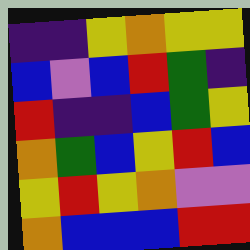[["indigo", "indigo", "yellow", "orange", "yellow", "yellow"], ["blue", "violet", "blue", "red", "green", "indigo"], ["red", "indigo", "indigo", "blue", "green", "yellow"], ["orange", "green", "blue", "yellow", "red", "blue"], ["yellow", "red", "yellow", "orange", "violet", "violet"], ["orange", "blue", "blue", "blue", "red", "red"]]